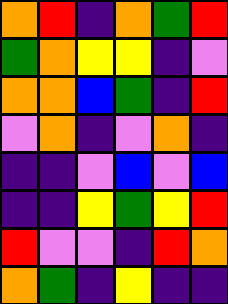[["orange", "red", "indigo", "orange", "green", "red"], ["green", "orange", "yellow", "yellow", "indigo", "violet"], ["orange", "orange", "blue", "green", "indigo", "red"], ["violet", "orange", "indigo", "violet", "orange", "indigo"], ["indigo", "indigo", "violet", "blue", "violet", "blue"], ["indigo", "indigo", "yellow", "green", "yellow", "red"], ["red", "violet", "violet", "indigo", "red", "orange"], ["orange", "green", "indigo", "yellow", "indigo", "indigo"]]